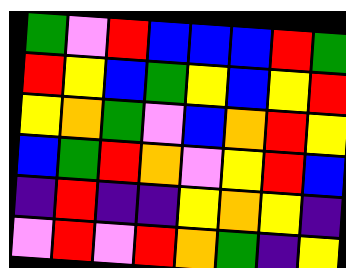[["green", "violet", "red", "blue", "blue", "blue", "red", "green"], ["red", "yellow", "blue", "green", "yellow", "blue", "yellow", "red"], ["yellow", "orange", "green", "violet", "blue", "orange", "red", "yellow"], ["blue", "green", "red", "orange", "violet", "yellow", "red", "blue"], ["indigo", "red", "indigo", "indigo", "yellow", "orange", "yellow", "indigo"], ["violet", "red", "violet", "red", "orange", "green", "indigo", "yellow"]]